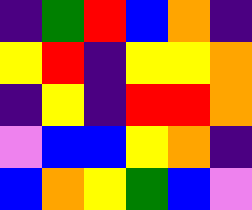[["indigo", "green", "red", "blue", "orange", "indigo"], ["yellow", "red", "indigo", "yellow", "yellow", "orange"], ["indigo", "yellow", "indigo", "red", "red", "orange"], ["violet", "blue", "blue", "yellow", "orange", "indigo"], ["blue", "orange", "yellow", "green", "blue", "violet"]]